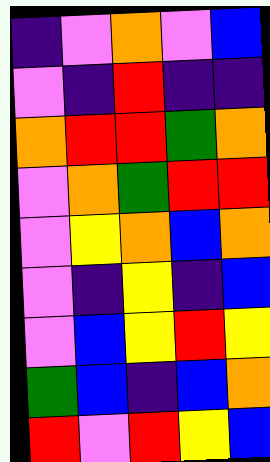[["indigo", "violet", "orange", "violet", "blue"], ["violet", "indigo", "red", "indigo", "indigo"], ["orange", "red", "red", "green", "orange"], ["violet", "orange", "green", "red", "red"], ["violet", "yellow", "orange", "blue", "orange"], ["violet", "indigo", "yellow", "indigo", "blue"], ["violet", "blue", "yellow", "red", "yellow"], ["green", "blue", "indigo", "blue", "orange"], ["red", "violet", "red", "yellow", "blue"]]